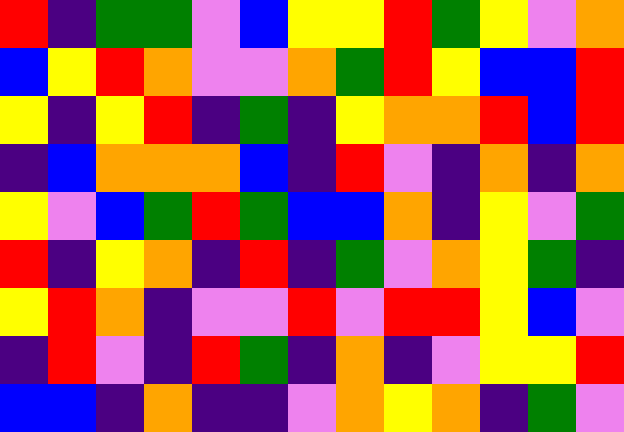[["red", "indigo", "green", "green", "violet", "blue", "yellow", "yellow", "red", "green", "yellow", "violet", "orange"], ["blue", "yellow", "red", "orange", "violet", "violet", "orange", "green", "red", "yellow", "blue", "blue", "red"], ["yellow", "indigo", "yellow", "red", "indigo", "green", "indigo", "yellow", "orange", "orange", "red", "blue", "red"], ["indigo", "blue", "orange", "orange", "orange", "blue", "indigo", "red", "violet", "indigo", "orange", "indigo", "orange"], ["yellow", "violet", "blue", "green", "red", "green", "blue", "blue", "orange", "indigo", "yellow", "violet", "green"], ["red", "indigo", "yellow", "orange", "indigo", "red", "indigo", "green", "violet", "orange", "yellow", "green", "indigo"], ["yellow", "red", "orange", "indigo", "violet", "violet", "red", "violet", "red", "red", "yellow", "blue", "violet"], ["indigo", "red", "violet", "indigo", "red", "green", "indigo", "orange", "indigo", "violet", "yellow", "yellow", "red"], ["blue", "blue", "indigo", "orange", "indigo", "indigo", "violet", "orange", "yellow", "orange", "indigo", "green", "violet"]]